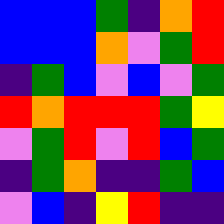[["blue", "blue", "blue", "green", "indigo", "orange", "red"], ["blue", "blue", "blue", "orange", "violet", "green", "red"], ["indigo", "green", "blue", "violet", "blue", "violet", "green"], ["red", "orange", "red", "red", "red", "green", "yellow"], ["violet", "green", "red", "violet", "red", "blue", "green"], ["indigo", "green", "orange", "indigo", "indigo", "green", "blue"], ["violet", "blue", "indigo", "yellow", "red", "indigo", "indigo"]]